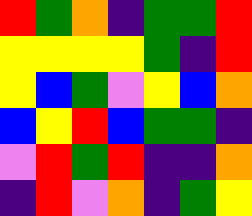[["red", "green", "orange", "indigo", "green", "green", "red"], ["yellow", "yellow", "yellow", "yellow", "green", "indigo", "red"], ["yellow", "blue", "green", "violet", "yellow", "blue", "orange"], ["blue", "yellow", "red", "blue", "green", "green", "indigo"], ["violet", "red", "green", "red", "indigo", "indigo", "orange"], ["indigo", "red", "violet", "orange", "indigo", "green", "yellow"]]